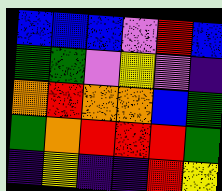[["blue", "blue", "blue", "violet", "red", "blue"], ["green", "green", "violet", "yellow", "violet", "indigo"], ["orange", "red", "orange", "orange", "blue", "green"], ["green", "orange", "red", "red", "red", "green"], ["indigo", "yellow", "indigo", "indigo", "red", "yellow"]]